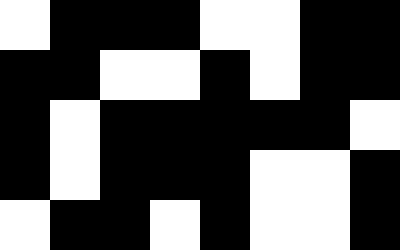[["white", "black", "black", "black", "white", "white", "black", "black"], ["black", "black", "white", "white", "black", "white", "black", "black"], ["black", "white", "black", "black", "black", "black", "black", "white"], ["black", "white", "black", "black", "black", "white", "white", "black"], ["white", "black", "black", "white", "black", "white", "white", "black"]]